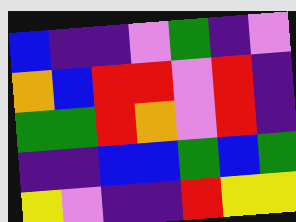[["blue", "indigo", "indigo", "violet", "green", "indigo", "violet"], ["orange", "blue", "red", "red", "violet", "red", "indigo"], ["green", "green", "red", "orange", "violet", "red", "indigo"], ["indigo", "indigo", "blue", "blue", "green", "blue", "green"], ["yellow", "violet", "indigo", "indigo", "red", "yellow", "yellow"]]